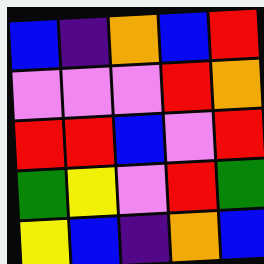[["blue", "indigo", "orange", "blue", "red"], ["violet", "violet", "violet", "red", "orange"], ["red", "red", "blue", "violet", "red"], ["green", "yellow", "violet", "red", "green"], ["yellow", "blue", "indigo", "orange", "blue"]]